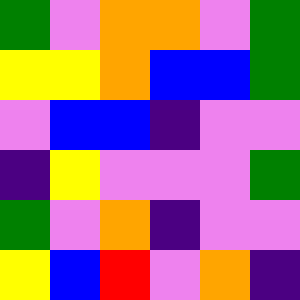[["green", "violet", "orange", "orange", "violet", "green"], ["yellow", "yellow", "orange", "blue", "blue", "green"], ["violet", "blue", "blue", "indigo", "violet", "violet"], ["indigo", "yellow", "violet", "violet", "violet", "green"], ["green", "violet", "orange", "indigo", "violet", "violet"], ["yellow", "blue", "red", "violet", "orange", "indigo"]]